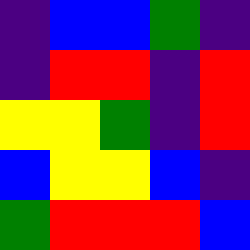[["indigo", "blue", "blue", "green", "indigo"], ["indigo", "red", "red", "indigo", "red"], ["yellow", "yellow", "green", "indigo", "red"], ["blue", "yellow", "yellow", "blue", "indigo"], ["green", "red", "red", "red", "blue"]]